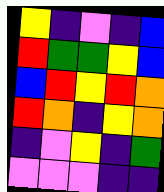[["yellow", "indigo", "violet", "indigo", "blue"], ["red", "green", "green", "yellow", "blue"], ["blue", "red", "yellow", "red", "orange"], ["red", "orange", "indigo", "yellow", "orange"], ["indigo", "violet", "yellow", "indigo", "green"], ["violet", "violet", "violet", "indigo", "indigo"]]